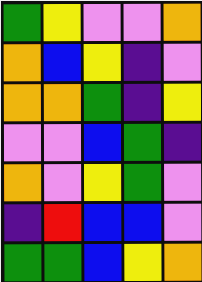[["green", "yellow", "violet", "violet", "orange"], ["orange", "blue", "yellow", "indigo", "violet"], ["orange", "orange", "green", "indigo", "yellow"], ["violet", "violet", "blue", "green", "indigo"], ["orange", "violet", "yellow", "green", "violet"], ["indigo", "red", "blue", "blue", "violet"], ["green", "green", "blue", "yellow", "orange"]]